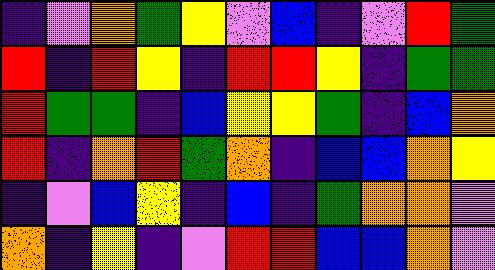[["indigo", "violet", "orange", "green", "yellow", "violet", "blue", "indigo", "violet", "red", "green"], ["red", "indigo", "red", "yellow", "indigo", "red", "red", "yellow", "indigo", "green", "green"], ["red", "green", "green", "indigo", "blue", "yellow", "yellow", "green", "indigo", "blue", "orange"], ["red", "indigo", "orange", "red", "green", "orange", "indigo", "blue", "blue", "orange", "yellow"], ["indigo", "violet", "blue", "yellow", "indigo", "blue", "indigo", "green", "orange", "orange", "violet"], ["orange", "indigo", "yellow", "indigo", "violet", "red", "red", "blue", "blue", "orange", "violet"]]